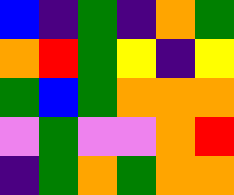[["blue", "indigo", "green", "indigo", "orange", "green"], ["orange", "red", "green", "yellow", "indigo", "yellow"], ["green", "blue", "green", "orange", "orange", "orange"], ["violet", "green", "violet", "violet", "orange", "red"], ["indigo", "green", "orange", "green", "orange", "orange"]]